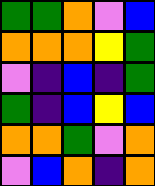[["green", "green", "orange", "violet", "blue"], ["orange", "orange", "orange", "yellow", "green"], ["violet", "indigo", "blue", "indigo", "green"], ["green", "indigo", "blue", "yellow", "blue"], ["orange", "orange", "green", "violet", "orange"], ["violet", "blue", "orange", "indigo", "orange"]]